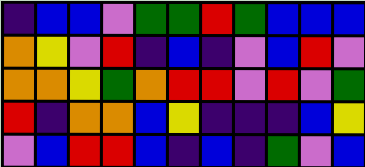[["indigo", "blue", "blue", "violet", "green", "green", "red", "green", "blue", "blue", "blue"], ["orange", "yellow", "violet", "red", "indigo", "blue", "indigo", "violet", "blue", "red", "violet"], ["orange", "orange", "yellow", "green", "orange", "red", "red", "violet", "red", "violet", "green"], ["red", "indigo", "orange", "orange", "blue", "yellow", "indigo", "indigo", "indigo", "blue", "yellow"], ["violet", "blue", "red", "red", "blue", "indigo", "blue", "indigo", "green", "violet", "blue"]]